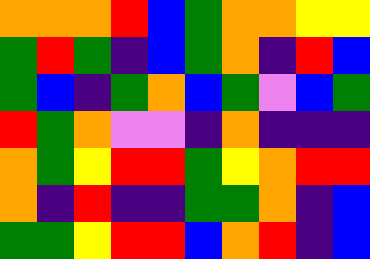[["orange", "orange", "orange", "red", "blue", "green", "orange", "orange", "yellow", "yellow"], ["green", "red", "green", "indigo", "blue", "green", "orange", "indigo", "red", "blue"], ["green", "blue", "indigo", "green", "orange", "blue", "green", "violet", "blue", "green"], ["red", "green", "orange", "violet", "violet", "indigo", "orange", "indigo", "indigo", "indigo"], ["orange", "green", "yellow", "red", "red", "green", "yellow", "orange", "red", "red"], ["orange", "indigo", "red", "indigo", "indigo", "green", "green", "orange", "indigo", "blue"], ["green", "green", "yellow", "red", "red", "blue", "orange", "red", "indigo", "blue"]]